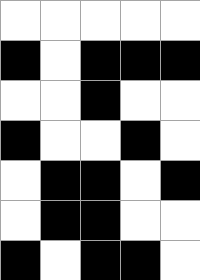[["white", "white", "white", "white", "white"], ["black", "white", "black", "black", "black"], ["white", "white", "black", "white", "white"], ["black", "white", "white", "black", "white"], ["white", "black", "black", "white", "black"], ["white", "black", "black", "white", "white"], ["black", "white", "black", "black", "white"]]